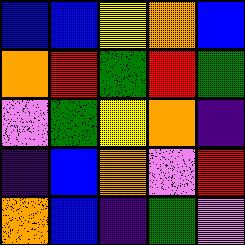[["blue", "blue", "yellow", "orange", "blue"], ["orange", "red", "green", "red", "green"], ["violet", "green", "yellow", "orange", "indigo"], ["indigo", "blue", "orange", "violet", "red"], ["orange", "blue", "indigo", "green", "violet"]]